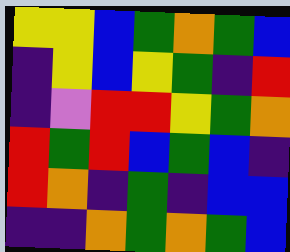[["yellow", "yellow", "blue", "green", "orange", "green", "blue"], ["indigo", "yellow", "blue", "yellow", "green", "indigo", "red"], ["indigo", "violet", "red", "red", "yellow", "green", "orange"], ["red", "green", "red", "blue", "green", "blue", "indigo"], ["red", "orange", "indigo", "green", "indigo", "blue", "blue"], ["indigo", "indigo", "orange", "green", "orange", "green", "blue"]]